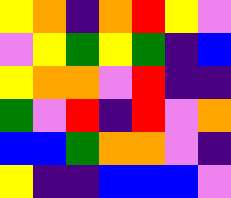[["yellow", "orange", "indigo", "orange", "red", "yellow", "violet"], ["violet", "yellow", "green", "yellow", "green", "indigo", "blue"], ["yellow", "orange", "orange", "violet", "red", "indigo", "indigo"], ["green", "violet", "red", "indigo", "red", "violet", "orange"], ["blue", "blue", "green", "orange", "orange", "violet", "indigo"], ["yellow", "indigo", "indigo", "blue", "blue", "blue", "violet"]]